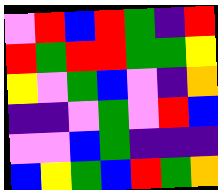[["violet", "red", "blue", "red", "green", "indigo", "red"], ["red", "green", "red", "red", "green", "green", "yellow"], ["yellow", "violet", "green", "blue", "violet", "indigo", "orange"], ["indigo", "indigo", "violet", "green", "violet", "red", "blue"], ["violet", "violet", "blue", "green", "indigo", "indigo", "indigo"], ["blue", "yellow", "green", "blue", "red", "green", "orange"]]